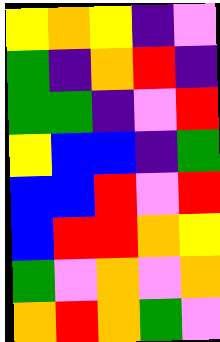[["yellow", "orange", "yellow", "indigo", "violet"], ["green", "indigo", "orange", "red", "indigo"], ["green", "green", "indigo", "violet", "red"], ["yellow", "blue", "blue", "indigo", "green"], ["blue", "blue", "red", "violet", "red"], ["blue", "red", "red", "orange", "yellow"], ["green", "violet", "orange", "violet", "orange"], ["orange", "red", "orange", "green", "violet"]]